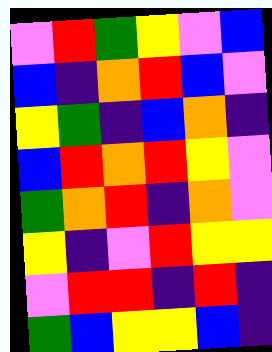[["violet", "red", "green", "yellow", "violet", "blue"], ["blue", "indigo", "orange", "red", "blue", "violet"], ["yellow", "green", "indigo", "blue", "orange", "indigo"], ["blue", "red", "orange", "red", "yellow", "violet"], ["green", "orange", "red", "indigo", "orange", "violet"], ["yellow", "indigo", "violet", "red", "yellow", "yellow"], ["violet", "red", "red", "indigo", "red", "indigo"], ["green", "blue", "yellow", "yellow", "blue", "indigo"]]